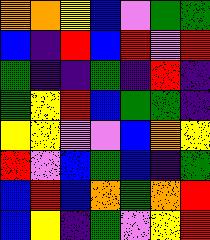[["orange", "orange", "yellow", "blue", "violet", "green", "green"], ["blue", "indigo", "red", "blue", "red", "violet", "red"], ["green", "indigo", "indigo", "green", "indigo", "red", "indigo"], ["green", "yellow", "red", "blue", "green", "green", "indigo"], ["yellow", "yellow", "violet", "violet", "blue", "orange", "yellow"], ["red", "violet", "blue", "green", "blue", "indigo", "green"], ["blue", "red", "blue", "orange", "green", "orange", "red"], ["blue", "yellow", "indigo", "green", "violet", "yellow", "red"]]